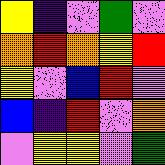[["yellow", "indigo", "violet", "green", "violet"], ["orange", "red", "orange", "yellow", "red"], ["yellow", "violet", "blue", "red", "violet"], ["blue", "indigo", "red", "violet", "orange"], ["violet", "yellow", "yellow", "violet", "green"]]